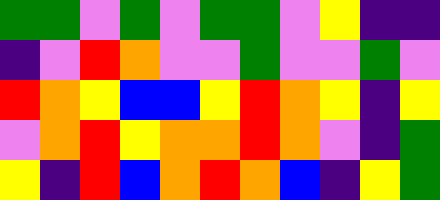[["green", "green", "violet", "green", "violet", "green", "green", "violet", "yellow", "indigo", "indigo"], ["indigo", "violet", "red", "orange", "violet", "violet", "green", "violet", "violet", "green", "violet"], ["red", "orange", "yellow", "blue", "blue", "yellow", "red", "orange", "yellow", "indigo", "yellow"], ["violet", "orange", "red", "yellow", "orange", "orange", "red", "orange", "violet", "indigo", "green"], ["yellow", "indigo", "red", "blue", "orange", "red", "orange", "blue", "indigo", "yellow", "green"]]